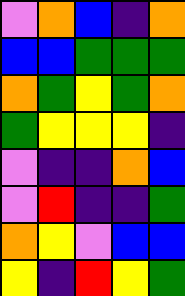[["violet", "orange", "blue", "indigo", "orange"], ["blue", "blue", "green", "green", "green"], ["orange", "green", "yellow", "green", "orange"], ["green", "yellow", "yellow", "yellow", "indigo"], ["violet", "indigo", "indigo", "orange", "blue"], ["violet", "red", "indigo", "indigo", "green"], ["orange", "yellow", "violet", "blue", "blue"], ["yellow", "indigo", "red", "yellow", "green"]]